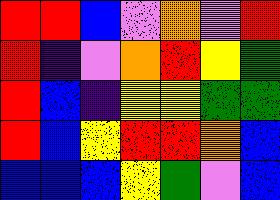[["red", "red", "blue", "violet", "orange", "violet", "red"], ["red", "indigo", "violet", "orange", "red", "yellow", "green"], ["red", "blue", "indigo", "yellow", "yellow", "green", "green"], ["red", "blue", "yellow", "red", "red", "orange", "blue"], ["blue", "blue", "blue", "yellow", "green", "violet", "blue"]]